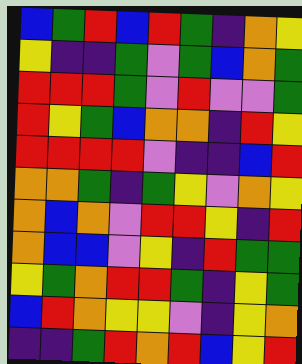[["blue", "green", "red", "blue", "red", "green", "indigo", "orange", "yellow"], ["yellow", "indigo", "indigo", "green", "violet", "green", "blue", "orange", "green"], ["red", "red", "red", "green", "violet", "red", "violet", "violet", "green"], ["red", "yellow", "green", "blue", "orange", "orange", "indigo", "red", "yellow"], ["red", "red", "red", "red", "violet", "indigo", "indigo", "blue", "red"], ["orange", "orange", "green", "indigo", "green", "yellow", "violet", "orange", "yellow"], ["orange", "blue", "orange", "violet", "red", "red", "yellow", "indigo", "red"], ["orange", "blue", "blue", "violet", "yellow", "indigo", "red", "green", "green"], ["yellow", "green", "orange", "red", "red", "green", "indigo", "yellow", "green"], ["blue", "red", "orange", "yellow", "yellow", "violet", "indigo", "yellow", "orange"], ["indigo", "indigo", "green", "red", "orange", "red", "blue", "yellow", "red"]]